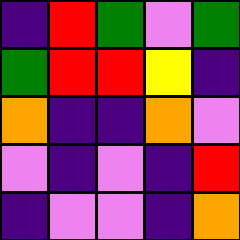[["indigo", "red", "green", "violet", "green"], ["green", "red", "red", "yellow", "indigo"], ["orange", "indigo", "indigo", "orange", "violet"], ["violet", "indigo", "violet", "indigo", "red"], ["indigo", "violet", "violet", "indigo", "orange"]]